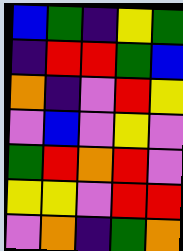[["blue", "green", "indigo", "yellow", "green"], ["indigo", "red", "red", "green", "blue"], ["orange", "indigo", "violet", "red", "yellow"], ["violet", "blue", "violet", "yellow", "violet"], ["green", "red", "orange", "red", "violet"], ["yellow", "yellow", "violet", "red", "red"], ["violet", "orange", "indigo", "green", "orange"]]